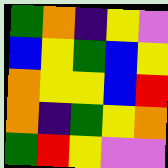[["green", "orange", "indigo", "yellow", "violet"], ["blue", "yellow", "green", "blue", "yellow"], ["orange", "yellow", "yellow", "blue", "red"], ["orange", "indigo", "green", "yellow", "orange"], ["green", "red", "yellow", "violet", "violet"]]